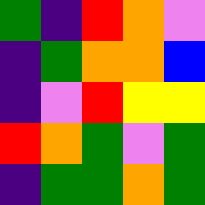[["green", "indigo", "red", "orange", "violet"], ["indigo", "green", "orange", "orange", "blue"], ["indigo", "violet", "red", "yellow", "yellow"], ["red", "orange", "green", "violet", "green"], ["indigo", "green", "green", "orange", "green"]]